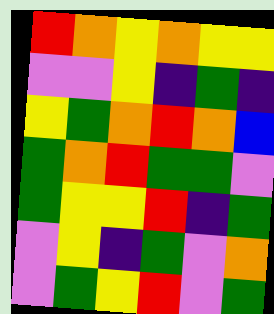[["red", "orange", "yellow", "orange", "yellow", "yellow"], ["violet", "violet", "yellow", "indigo", "green", "indigo"], ["yellow", "green", "orange", "red", "orange", "blue"], ["green", "orange", "red", "green", "green", "violet"], ["green", "yellow", "yellow", "red", "indigo", "green"], ["violet", "yellow", "indigo", "green", "violet", "orange"], ["violet", "green", "yellow", "red", "violet", "green"]]